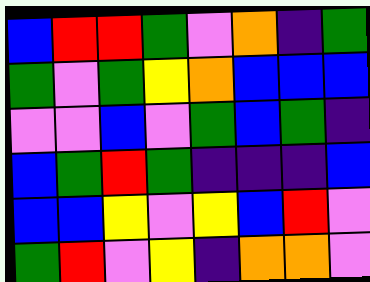[["blue", "red", "red", "green", "violet", "orange", "indigo", "green"], ["green", "violet", "green", "yellow", "orange", "blue", "blue", "blue"], ["violet", "violet", "blue", "violet", "green", "blue", "green", "indigo"], ["blue", "green", "red", "green", "indigo", "indigo", "indigo", "blue"], ["blue", "blue", "yellow", "violet", "yellow", "blue", "red", "violet"], ["green", "red", "violet", "yellow", "indigo", "orange", "orange", "violet"]]